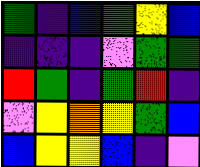[["green", "indigo", "blue", "green", "yellow", "blue"], ["indigo", "indigo", "indigo", "violet", "green", "green"], ["red", "green", "indigo", "green", "red", "indigo"], ["violet", "yellow", "orange", "yellow", "green", "blue"], ["blue", "yellow", "yellow", "blue", "indigo", "violet"]]